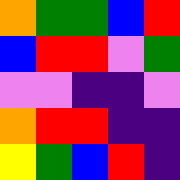[["orange", "green", "green", "blue", "red"], ["blue", "red", "red", "violet", "green"], ["violet", "violet", "indigo", "indigo", "violet"], ["orange", "red", "red", "indigo", "indigo"], ["yellow", "green", "blue", "red", "indigo"]]